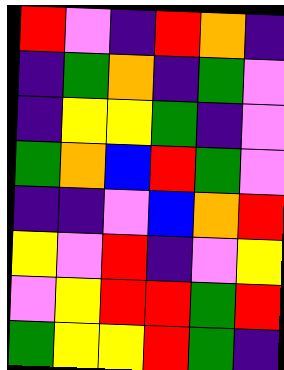[["red", "violet", "indigo", "red", "orange", "indigo"], ["indigo", "green", "orange", "indigo", "green", "violet"], ["indigo", "yellow", "yellow", "green", "indigo", "violet"], ["green", "orange", "blue", "red", "green", "violet"], ["indigo", "indigo", "violet", "blue", "orange", "red"], ["yellow", "violet", "red", "indigo", "violet", "yellow"], ["violet", "yellow", "red", "red", "green", "red"], ["green", "yellow", "yellow", "red", "green", "indigo"]]